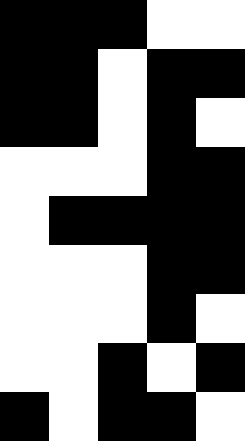[["black", "black", "black", "white", "white"], ["black", "black", "white", "black", "black"], ["black", "black", "white", "black", "white"], ["white", "white", "white", "black", "black"], ["white", "black", "black", "black", "black"], ["white", "white", "white", "black", "black"], ["white", "white", "white", "black", "white"], ["white", "white", "black", "white", "black"], ["black", "white", "black", "black", "white"]]